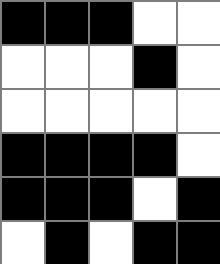[["black", "black", "black", "white", "white"], ["white", "white", "white", "black", "white"], ["white", "white", "white", "white", "white"], ["black", "black", "black", "black", "white"], ["black", "black", "black", "white", "black"], ["white", "black", "white", "black", "black"]]